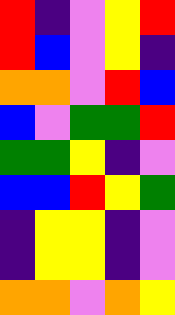[["red", "indigo", "violet", "yellow", "red"], ["red", "blue", "violet", "yellow", "indigo"], ["orange", "orange", "violet", "red", "blue"], ["blue", "violet", "green", "green", "red"], ["green", "green", "yellow", "indigo", "violet"], ["blue", "blue", "red", "yellow", "green"], ["indigo", "yellow", "yellow", "indigo", "violet"], ["indigo", "yellow", "yellow", "indigo", "violet"], ["orange", "orange", "violet", "orange", "yellow"]]